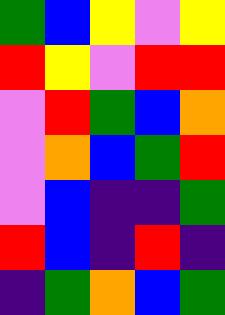[["green", "blue", "yellow", "violet", "yellow"], ["red", "yellow", "violet", "red", "red"], ["violet", "red", "green", "blue", "orange"], ["violet", "orange", "blue", "green", "red"], ["violet", "blue", "indigo", "indigo", "green"], ["red", "blue", "indigo", "red", "indigo"], ["indigo", "green", "orange", "blue", "green"]]